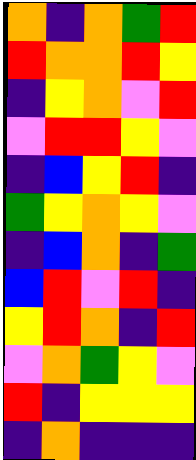[["orange", "indigo", "orange", "green", "red"], ["red", "orange", "orange", "red", "yellow"], ["indigo", "yellow", "orange", "violet", "red"], ["violet", "red", "red", "yellow", "violet"], ["indigo", "blue", "yellow", "red", "indigo"], ["green", "yellow", "orange", "yellow", "violet"], ["indigo", "blue", "orange", "indigo", "green"], ["blue", "red", "violet", "red", "indigo"], ["yellow", "red", "orange", "indigo", "red"], ["violet", "orange", "green", "yellow", "violet"], ["red", "indigo", "yellow", "yellow", "yellow"], ["indigo", "orange", "indigo", "indigo", "indigo"]]